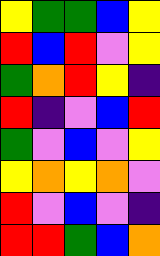[["yellow", "green", "green", "blue", "yellow"], ["red", "blue", "red", "violet", "yellow"], ["green", "orange", "red", "yellow", "indigo"], ["red", "indigo", "violet", "blue", "red"], ["green", "violet", "blue", "violet", "yellow"], ["yellow", "orange", "yellow", "orange", "violet"], ["red", "violet", "blue", "violet", "indigo"], ["red", "red", "green", "blue", "orange"]]